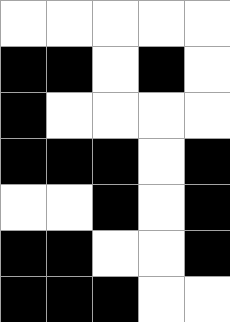[["white", "white", "white", "white", "white"], ["black", "black", "white", "black", "white"], ["black", "white", "white", "white", "white"], ["black", "black", "black", "white", "black"], ["white", "white", "black", "white", "black"], ["black", "black", "white", "white", "black"], ["black", "black", "black", "white", "white"]]